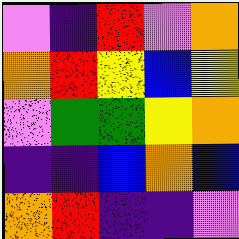[["violet", "indigo", "red", "violet", "orange"], ["orange", "red", "yellow", "blue", "yellow"], ["violet", "green", "green", "yellow", "orange"], ["indigo", "indigo", "blue", "orange", "blue"], ["orange", "red", "indigo", "indigo", "violet"]]